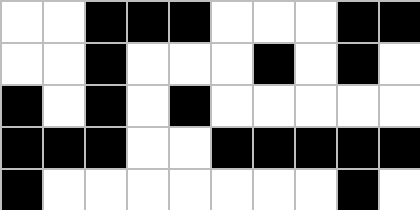[["white", "white", "black", "black", "black", "white", "white", "white", "black", "black"], ["white", "white", "black", "white", "white", "white", "black", "white", "black", "white"], ["black", "white", "black", "white", "black", "white", "white", "white", "white", "white"], ["black", "black", "black", "white", "white", "black", "black", "black", "black", "black"], ["black", "white", "white", "white", "white", "white", "white", "white", "black", "white"]]